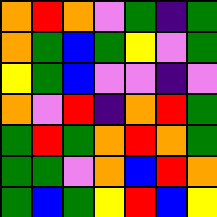[["orange", "red", "orange", "violet", "green", "indigo", "green"], ["orange", "green", "blue", "green", "yellow", "violet", "green"], ["yellow", "green", "blue", "violet", "violet", "indigo", "violet"], ["orange", "violet", "red", "indigo", "orange", "red", "green"], ["green", "red", "green", "orange", "red", "orange", "green"], ["green", "green", "violet", "orange", "blue", "red", "orange"], ["green", "blue", "green", "yellow", "red", "blue", "yellow"]]